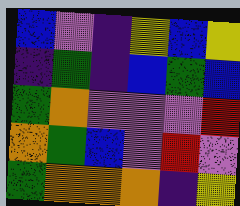[["blue", "violet", "indigo", "yellow", "blue", "yellow"], ["indigo", "green", "indigo", "blue", "green", "blue"], ["green", "orange", "violet", "violet", "violet", "red"], ["orange", "green", "blue", "violet", "red", "violet"], ["green", "orange", "orange", "orange", "indigo", "yellow"]]